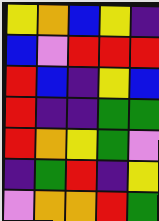[["yellow", "orange", "blue", "yellow", "indigo"], ["blue", "violet", "red", "red", "red"], ["red", "blue", "indigo", "yellow", "blue"], ["red", "indigo", "indigo", "green", "green"], ["red", "orange", "yellow", "green", "violet"], ["indigo", "green", "red", "indigo", "yellow"], ["violet", "orange", "orange", "red", "green"]]